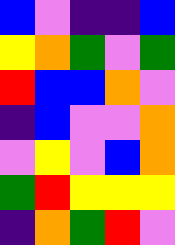[["blue", "violet", "indigo", "indigo", "blue"], ["yellow", "orange", "green", "violet", "green"], ["red", "blue", "blue", "orange", "violet"], ["indigo", "blue", "violet", "violet", "orange"], ["violet", "yellow", "violet", "blue", "orange"], ["green", "red", "yellow", "yellow", "yellow"], ["indigo", "orange", "green", "red", "violet"]]